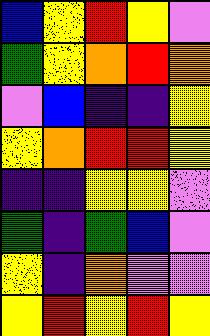[["blue", "yellow", "red", "yellow", "violet"], ["green", "yellow", "orange", "red", "orange"], ["violet", "blue", "indigo", "indigo", "yellow"], ["yellow", "orange", "red", "red", "yellow"], ["indigo", "indigo", "yellow", "yellow", "violet"], ["green", "indigo", "green", "blue", "violet"], ["yellow", "indigo", "orange", "violet", "violet"], ["yellow", "red", "yellow", "red", "yellow"]]